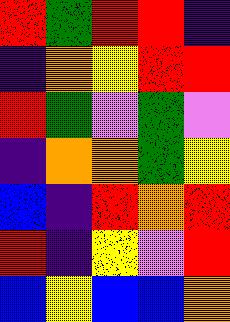[["red", "green", "red", "red", "indigo"], ["indigo", "orange", "yellow", "red", "red"], ["red", "green", "violet", "green", "violet"], ["indigo", "orange", "orange", "green", "yellow"], ["blue", "indigo", "red", "orange", "red"], ["red", "indigo", "yellow", "violet", "red"], ["blue", "yellow", "blue", "blue", "orange"]]